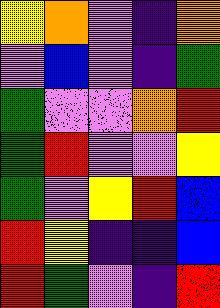[["yellow", "orange", "violet", "indigo", "orange"], ["violet", "blue", "violet", "indigo", "green"], ["green", "violet", "violet", "orange", "red"], ["green", "red", "violet", "violet", "yellow"], ["green", "violet", "yellow", "red", "blue"], ["red", "yellow", "indigo", "indigo", "blue"], ["red", "green", "violet", "indigo", "red"]]